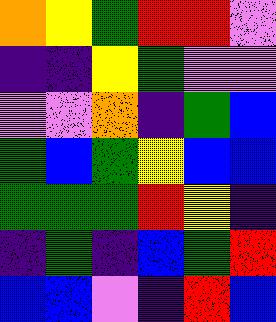[["orange", "yellow", "green", "red", "red", "violet"], ["indigo", "indigo", "yellow", "green", "violet", "violet"], ["violet", "violet", "orange", "indigo", "green", "blue"], ["green", "blue", "green", "yellow", "blue", "blue"], ["green", "green", "green", "red", "yellow", "indigo"], ["indigo", "green", "indigo", "blue", "green", "red"], ["blue", "blue", "violet", "indigo", "red", "blue"]]